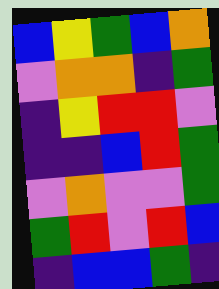[["blue", "yellow", "green", "blue", "orange"], ["violet", "orange", "orange", "indigo", "green"], ["indigo", "yellow", "red", "red", "violet"], ["indigo", "indigo", "blue", "red", "green"], ["violet", "orange", "violet", "violet", "green"], ["green", "red", "violet", "red", "blue"], ["indigo", "blue", "blue", "green", "indigo"]]